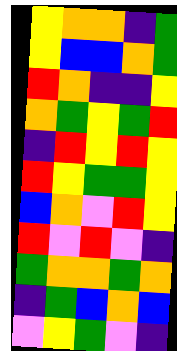[["yellow", "orange", "orange", "indigo", "green"], ["yellow", "blue", "blue", "orange", "green"], ["red", "orange", "indigo", "indigo", "yellow"], ["orange", "green", "yellow", "green", "red"], ["indigo", "red", "yellow", "red", "yellow"], ["red", "yellow", "green", "green", "yellow"], ["blue", "orange", "violet", "red", "yellow"], ["red", "violet", "red", "violet", "indigo"], ["green", "orange", "orange", "green", "orange"], ["indigo", "green", "blue", "orange", "blue"], ["violet", "yellow", "green", "violet", "indigo"]]